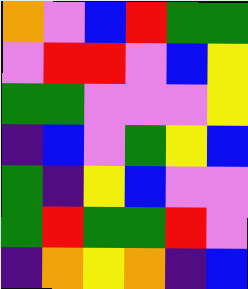[["orange", "violet", "blue", "red", "green", "green"], ["violet", "red", "red", "violet", "blue", "yellow"], ["green", "green", "violet", "violet", "violet", "yellow"], ["indigo", "blue", "violet", "green", "yellow", "blue"], ["green", "indigo", "yellow", "blue", "violet", "violet"], ["green", "red", "green", "green", "red", "violet"], ["indigo", "orange", "yellow", "orange", "indigo", "blue"]]